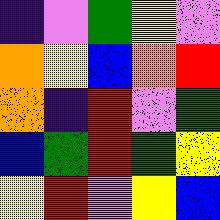[["indigo", "violet", "green", "yellow", "violet"], ["orange", "yellow", "blue", "orange", "red"], ["orange", "indigo", "red", "violet", "green"], ["blue", "green", "red", "green", "yellow"], ["yellow", "red", "violet", "yellow", "blue"]]